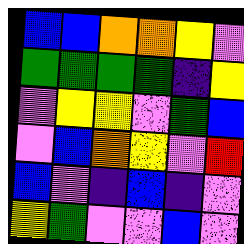[["blue", "blue", "orange", "orange", "yellow", "violet"], ["green", "green", "green", "green", "indigo", "yellow"], ["violet", "yellow", "yellow", "violet", "green", "blue"], ["violet", "blue", "orange", "yellow", "violet", "red"], ["blue", "violet", "indigo", "blue", "indigo", "violet"], ["yellow", "green", "violet", "violet", "blue", "violet"]]